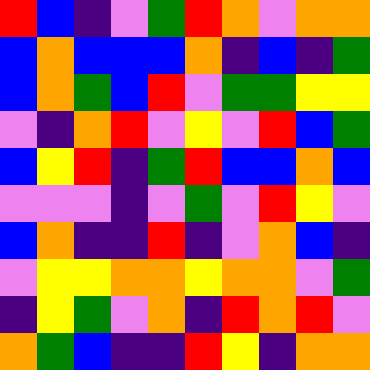[["red", "blue", "indigo", "violet", "green", "red", "orange", "violet", "orange", "orange"], ["blue", "orange", "blue", "blue", "blue", "orange", "indigo", "blue", "indigo", "green"], ["blue", "orange", "green", "blue", "red", "violet", "green", "green", "yellow", "yellow"], ["violet", "indigo", "orange", "red", "violet", "yellow", "violet", "red", "blue", "green"], ["blue", "yellow", "red", "indigo", "green", "red", "blue", "blue", "orange", "blue"], ["violet", "violet", "violet", "indigo", "violet", "green", "violet", "red", "yellow", "violet"], ["blue", "orange", "indigo", "indigo", "red", "indigo", "violet", "orange", "blue", "indigo"], ["violet", "yellow", "yellow", "orange", "orange", "yellow", "orange", "orange", "violet", "green"], ["indigo", "yellow", "green", "violet", "orange", "indigo", "red", "orange", "red", "violet"], ["orange", "green", "blue", "indigo", "indigo", "red", "yellow", "indigo", "orange", "orange"]]